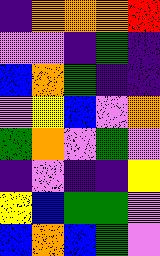[["indigo", "orange", "orange", "orange", "red"], ["violet", "violet", "indigo", "green", "indigo"], ["blue", "orange", "green", "indigo", "indigo"], ["violet", "yellow", "blue", "violet", "orange"], ["green", "orange", "violet", "green", "violet"], ["indigo", "violet", "indigo", "indigo", "yellow"], ["yellow", "blue", "green", "green", "violet"], ["blue", "orange", "blue", "green", "violet"]]